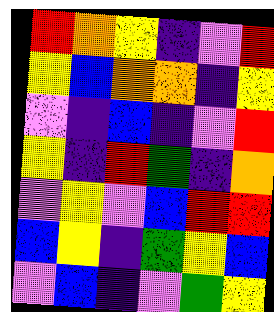[["red", "orange", "yellow", "indigo", "violet", "red"], ["yellow", "blue", "orange", "orange", "indigo", "yellow"], ["violet", "indigo", "blue", "indigo", "violet", "red"], ["yellow", "indigo", "red", "green", "indigo", "orange"], ["violet", "yellow", "violet", "blue", "red", "red"], ["blue", "yellow", "indigo", "green", "yellow", "blue"], ["violet", "blue", "indigo", "violet", "green", "yellow"]]